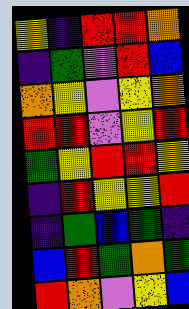[["yellow", "indigo", "red", "red", "orange"], ["indigo", "green", "violet", "red", "blue"], ["orange", "yellow", "violet", "yellow", "orange"], ["red", "red", "violet", "yellow", "red"], ["green", "yellow", "red", "red", "yellow"], ["indigo", "red", "yellow", "yellow", "red"], ["indigo", "green", "blue", "green", "indigo"], ["blue", "red", "green", "orange", "green"], ["red", "orange", "violet", "yellow", "blue"]]